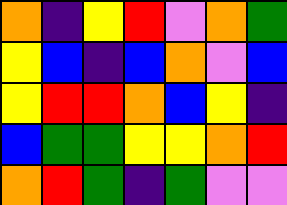[["orange", "indigo", "yellow", "red", "violet", "orange", "green"], ["yellow", "blue", "indigo", "blue", "orange", "violet", "blue"], ["yellow", "red", "red", "orange", "blue", "yellow", "indigo"], ["blue", "green", "green", "yellow", "yellow", "orange", "red"], ["orange", "red", "green", "indigo", "green", "violet", "violet"]]